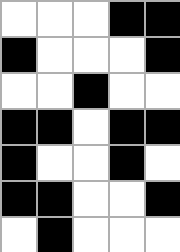[["white", "white", "white", "black", "black"], ["black", "white", "white", "white", "black"], ["white", "white", "black", "white", "white"], ["black", "black", "white", "black", "black"], ["black", "white", "white", "black", "white"], ["black", "black", "white", "white", "black"], ["white", "black", "white", "white", "white"]]